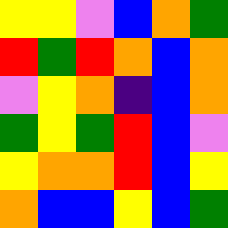[["yellow", "yellow", "violet", "blue", "orange", "green"], ["red", "green", "red", "orange", "blue", "orange"], ["violet", "yellow", "orange", "indigo", "blue", "orange"], ["green", "yellow", "green", "red", "blue", "violet"], ["yellow", "orange", "orange", "red", "blue", "yellow"], ["orange", "blue", "blue", "yellow", "blue", "green"]]